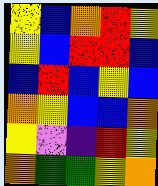[["yellow", "blue", "orange", "red", "yellow"], ["yellow", "blue", "red", "red", "blue"], ["blue", "red", "blue", "yellow", "blue"], ["orange", "yellow", "blue", "blue", "orange"], ["yellow", "violet", "indigo", "red", "yellow"], ["orange", "green", "green", "yellow", "orange"]]